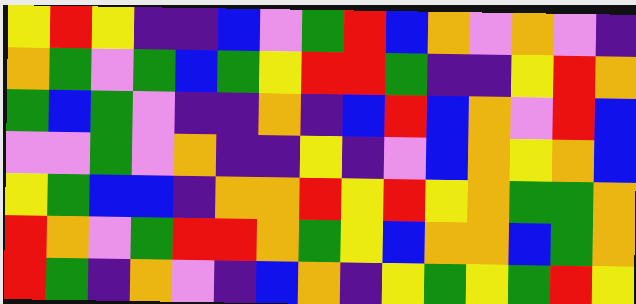[["yellow", "red", "yellow", "indigo", "indigo", "blue", "violet", "green", "red", "blue", "orange", "violet", "orange", "violet", "indigo"], ["orange", "green", "violet", "green", "blue", "green", "yellow", "red", "red", "green", "indigo", "indigo", "yellow", "red", "orange"], ["green", "blue", "green", "violet", "indigo", "indigo", "orange", "indigo", "blue", "red", "blue", "orange", "violet", "red", "blue"], ["violet", "violet", "green", "violet", "orange", "indigo", "indigo", "yellow", "indigo", "violet", "blue", "orange", "yellow", "orange", "blue"], ["yellow", "green", "blue", "blue", "indigo", "orange", "orange", "red", "yellow", "red", "yellow", "orange", "green", "green", "orange"], ["red", "orange", "violet", "green", "red", "red", "orange", "green", "yellow", "blue", "orange", "orange", "blue", "green", "orange"], ["red", "green", "indigo", "orange", "violet", "indigo", "blue", "orange", "indigo", "yellow", "green", "yellow", "green", "red", "yellow"]]